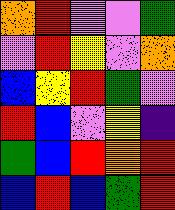[["orange", "red", "violet", "violet", "green"], ["violet", "red", "yellow", "violet", "orange"], ["blue", "yellow", "red", "green", "violet"], ["red", "blue", "violet", "yellow", "indigo"], ["green", "blue", "red", "orange", "red"], ["blue", "red", "blue", "green", "red"]]